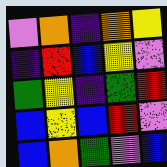[["violet", "orange", "indigo", "orange", "yellow"], ["indigo", "red", "blue", "yellow", "violet"], ["green", "yellow", "indigo", "green", "red"], ["blue", "yellow", "blue", "red", "violet"], ["blue", "orange", "green", "violet", "blue"]]